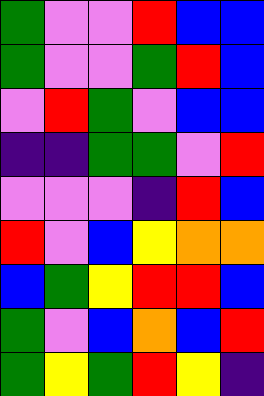[["green", "violet", "violet", "red", "blue", "blue"], ["green", "violet", "violet", "green", "red", "blue"], ["violet", "red", "green", "violet", "blue", "blue"], ["indigo", "indigo", "green", "green", "violet", "red"], ["violet", "violet", "violet", "indigo", "red", "blue"], ["red", "violet", "blue", "yellow", "orange", "orange"], ["blue", "green", "yellow", "red", "red", "blue"], ["green", "violet", "blue", "orange", "blue", "red"], ["green", "yellow", "green", "red", "yellow", "indigo"]]